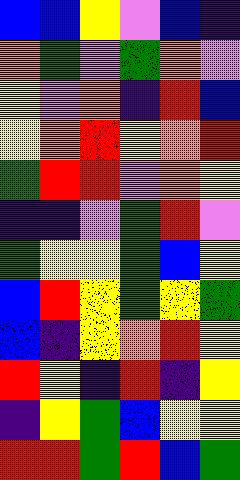[["blue", "blue", "yellow", "violet", "blue", "indigo"], ["orange", "green", "violet", "green", "orange", "violet"], ["yellow", "violet", "orange", "indigo", "red", "blue"], ["yellow", "orange", "red", "yellow", "orange", "red"], ["green", "red", "red", "violet", "orange", "yellow"], ["indigo", "indigo", "violet", "green", "red", "violet"], ["green", "yellow", "yellow", "green", "blue", "yellow"], ["blue", "red", "yellow", "green", "yellow", "green"], ["blue", "indigo", "yellow", "orange", "red", "yellow"], ["red", "yellow", "indigo", "red", "indigo", "yellow"], ["indigo", "yellow", "green", "blue", "yellow", "yellow"], ["red", "red", "green", "red", "blue", "green"]]